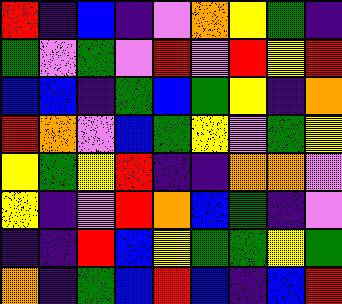[["red", "indigo", "blue", "indigo", "violet", "orange", "yellow", "green", "indigo"], ["green", "violet", "green", "violet", "red", "violet", "red", "yellow", "red"], ["blue", "blue", "indigo", "green", "blue", "green", "yellow", "indigo", "orange"], ["red", "orange", "violet", "blue", "green", "yellow", "violet", "green", "yellow"], ["yellow", "green", "yellow", "red", "indigo", "indigo", "orange", "orange", "violet"], ["yellow", "indigo", "violet", "red", "orange", "blue", "green", "indigo", "violet"], ["indigo", "indigo", "red", "blue", "yellow", "green", "green", "yellow", "green"], ["orange", "indigo", "green", "blue", "red", "blue", "indigo", "blue", "red"]]